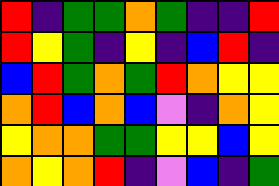[["red", "indigo", "green", "green", "orange", "green", "indigo", "indigo", "red"], ["red", "yellow", "green", "indigo", "yellow", "indigo", "blue", "red", "indigo"], ["blue", "red", "green", "orange", "green", "red", "orange", "yellow", "yellow"], ["orange", "red", "blue", "orange", "blue", "violet", "indigo", "orange", "yellow"], ["yellow", "orange", "orange", "green", "green", "yellow", "yellow", "blue", "yellow"], ["orange", "yellow", "orange", "red", "indigo", "violet", "blue", "indigo", "green"]]